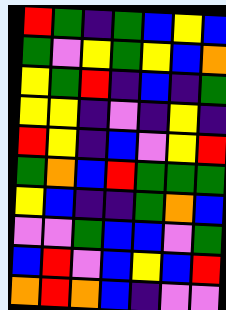[["red", "green", "indigo", "green", "blue", "yellow", "blue"], ["green", "violet", "yellow", "green", "yellow", "blue", "orange"], ["yellow", "green", "red", "indigo", "blue", "indigo", "green"], ["yellow", "yellow", "indigo", "violet", "indigo", "yellow", "indigo"], ["red", "yellow", "indigo", "blue", "violet", "yellow", "red"], ["green", "orange", "blue", "red", "green", "green", "green"], ["yellow", "blue", "indigo", "indigo", "green", "orange", "blue"], ["violet", "violet", "green", "blue", "blue", "violet", "green"], ["blue", "red", "violet", "blue", "yellow", "blue", "red"], ["orange", "red", "orange", "blue", "indigo", "violet", "violet"]]